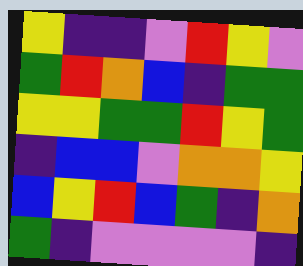[["yellow", "indigo", "indigo", "violet", "red", "yellow", "violet"], ["green", "red", "orange", "blue", "indigo", "green", "green"], ["yellow", "yellow", "green", "green", "red", "yellow", "green"], ["indigo", "blue", "blue", "violet", "orange", "orange", "yellow"], ["blue", "yellow", "red", "blue", "green", "indigo", "orange"], ["green", "indigo", "violet", "violet", "violet", "violet", "indigo"]]